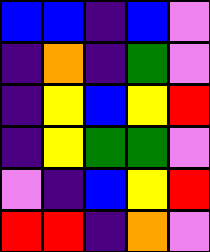[["blue", "blue", "indigo", "blue", "violet"], ["indigo", "orange", "indigo", "green", "violet"], ["indigo", "yellow", "blue", "yellow", "red"], ["indigo", "yellow", "green", "green", "violet"], ["violet", "indigo", "blue", "yellow", "red"], ["red", "red", "indigo", "orange", "violet"]]